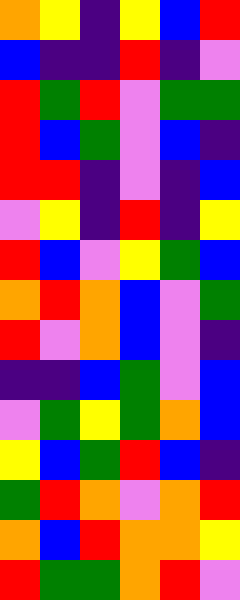[["orange", "yellow", "indigo", "yellow", "blue", "red"], ["blue", "indigo", "indigo", "red", "indigo", "violet"], ["red", "green", "red", "violet", "green", "green"], ["red", "blue", "green", "violet", "blue", "indigo"], ["red", "red", "indigo", "violet", "indigo", "blue"], ["violet", "yellow", "indigo", "red", "indigo", "yellow"], ["red", "blue", "violet", "yellow", "green", "blue"], ["orange", "red", "orange", "blue", "violet", "green"], ["red", "violet", "orange", "blue", "violet", "indigo"], ["indigo", "indigo", "blue", "green", "violet", "blue"], ["violet", "green", "yellow", "green", "orange", "blue"], ["yellow", "blue", "green", "red", "blue", "indigo"], ["green", "red", "orange", "violet", "orange", "red"], ["orange", "blue", "red", "orange", "orange", "yellow"], ["red", "green", "green", "orange", "red", "violet"]]